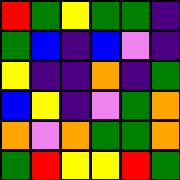[["red", "green", "yellow", "green", "green", "indigo"], ["green", "blue", "indigo", "blue", "violet", "indigo"], ["yellow", "indigo", "indigo", "orange", "indigo", "green"], ["blue", "yellow", "indigo", "violet", "green", "orange"], ["orange", "violet", "orange", "green", "green", "orange"], ["green", "red", "yellow", "yellow", "red", "green"]]